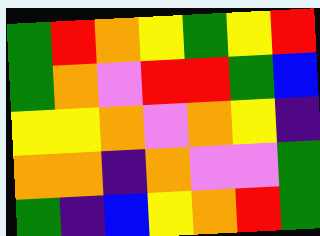[["green", "red", "orange", "yellow", "green", "yellow", "red"], ["green", "orange", "violet", "red", "red", "green", "blue"], ["yellow", "yellow", "orange", "violet", "orange", "yellow", "indigo"], ["orange", "orange", "indigo", "orange", "violet", "violet", "green"], ["green", "indigo", "blue", "yellow", "orange", "red", "green"]]